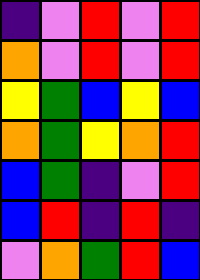[["indigo", "violet", "red", "violet", "red"], ["orange", "violet", "red", "violet", "red"], ["yellow", "green", "blue", "yellow", "blue"], ["orange", "green", "yellow", "orange", "red"], ["blue", "green", "indigo", "violet", "red"], ["blue", "red", "indigo", "red", "indigo"], ["violet", "orange", "green", "red", "blue"]]